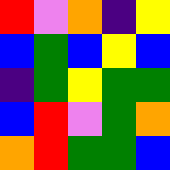[["red", "violet", "orange", "indigo", "yellow"], ["blue", "green", "blue", "yellow", "blue"], ["indigo", "green", "yellow", "green", "green"], ["blue", "red", "violet", "green", "orange"], ["orange", "red", "green", "green", "blue"]]